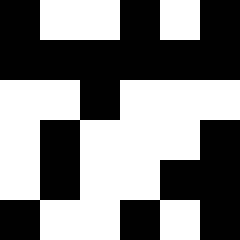[["black", "white", "white", "black", "white", "black"], ["black", "black", "black", "black", "black", "black"], ["white", "white", "black", "white", "white", "white"], ["white", "black", "white", "white", "white", "black"], ["white", "black", "white", "white", "black", "black"], ["black", "white", "white", "black", "white", "black"]]